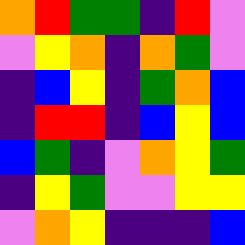[["orange", "red", "green", "green", "indigo", "red", "violet"], ["violet", "yellow", "orange", "indigo", "orange", "green", "violet"], ["indigo", "blue", "yellow", "indigo", "green", "orange", "blue"], ["indigo", "red", "red", "indigo", "blue", "yellow", "blue"], ["blue", "green", "indigo", "violet", "orange", "yellow", "green"], ["indigo", "yellow", "green", "violet", "violet", "yellow", "yellow"], ["violet", "orange", "yellow", "indigo", "indigo", "indigo", "blue"]]